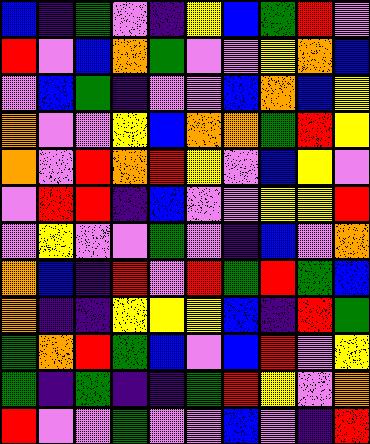[["blue", "indigo", "green", "violet", "indigo", "yellow", "blue", "green", "red", "violet"], ["red", "violet", "blue", "orange", "green", "violet", "violet", "yellow", "orange", "blue"], ["violet", "blue", "green", "indigo", "violet", "violet", "blue", "orange", "blue", "yellow"], ["orange", "violet", "violet", "yellow", "blue", "orange", "orange", "green", "red", "yellow"], ["orange", "violet", "red", "orange", "red", "yellow", "violet", "blue", "yellow", "violet"], ["violet", "red", "red", "indigo", "blue", "violet", "violet", "yellow", "yellow", "red"], ["violet", "yellow", "violet", "violet", "green", "violet", "indigo", "blue", "violet", "orange"], ["orange", "blue", "indigo", "red", "violet", "red", "green", "red", "green", "blue"], ["orange", "indigo", "indigo", "yellow", "yellow", "yellow", "blue", "indigo", "red", "green"], ["green", "orange", "red", "green", "blue", "violet", "blue", "red", "violet", "yellow"], ["green", "indigo", "green", "indigo", "indigo", "green", "red", "yellow", "violet", "orange"], ["red", "violet", "violet", "green", "violet", "violet", "blue", "violet", "indigo", "red"]]